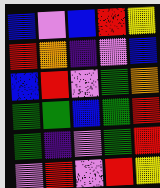[["blue", "violet", "blue", "red", "yellow"], ["red", "orange", "indigo", "violet", "blue"], ["blue", "red", "violet", "green", "orange"], ["green", "green", "blue", "green", "red"], ["green", "indigo", "violet", "green", "red"], ["violet", "red", "violet", "red", "yellow"]]